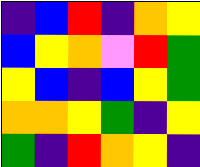[["indigo", "blue", "red", "indigo", "orange", "yellow"], ["blue", "yellow", "orange", "violet", "red", "green"], ["yellow", "blue", "indigo", "blue", "yellow", "green"], ["orange", "orange", "yellow", "green", "indigo", "yellow"], ["green", "indigo", "red", "orange", "yellow", "indigo"]]